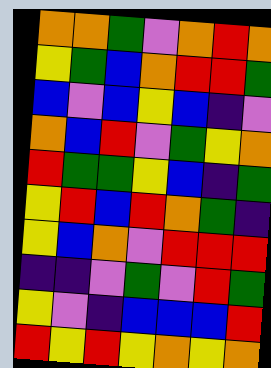[["orange", "orange", "green", "violet", "orange", "red", "orange"], ["yellow", "green", "blue", "orange", "red", "red", "green"], ["blue", "violet", "blue", "yellow", "blue", "indigo", "violet"], ["orange", "blue", "red", "violet", "green", "yellow", "orange"], ["red", "green", "green", "yellow", "blue", "indigo", "green"], ["yellow", "red", "blue", "red", "orange", "green", "indigo"], ["yellow", "blue", "orange", "violet", "red", "red", "red"], ["indigo", "indigo", "violet", "green", "violet", "red", "green"], ["yellow", "violet", "indigo", "blue", "blue", "blue", "red"], ["red", "yellow", "red", "yellow", "orange", "yellow", "orange"]]